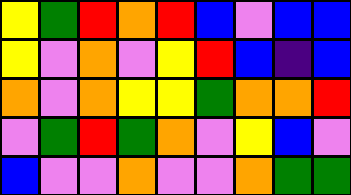[["yellow", "green", "red", "orange", "red", "blue", "violet", "blue", "blue"], ["yellow", "violet", "orange", "violet", "yellow", "red", "blue", "indigo", "blue"], ["orange", "violet", "orange", "yellow", "yellow", "green", "orange", "orange", "red"], ["violet", "green", "red", "green", "orange", "violet", "yellow", "blue", "violet"], ["blue", "violet", "violet", "orange", "violet", "violet", "orange", "green", "green"]]